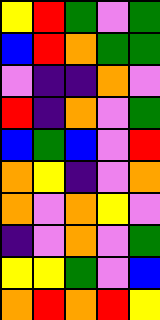[["yellow", "red", "green", "violet", "green"], ["blue", "red", "orange", "green", "green"], ["violet", "indigo", "indigo", "orange", "violet"], ["red", "indigo", "orange", "violet", "green"], ["blue", "green", "blue", "violet", "red"], ["orange", "yellow", "indigo", "violet", "orange"], ["orange", "violet", "orange", "yellow", "violet"], ["indigo", "violet", "orange", "violet", "green"], ["yellow", "yellow", "green", "violet", "blue"], ["orange", "red", "orange", "red", "yellow"]]